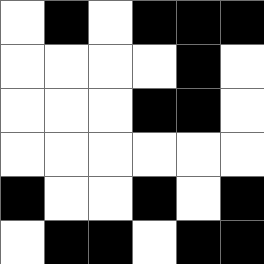[["white", "black", "white", "black", "black", "black"], ["white", "white", "white", "white", "black", "white"], ["white", "white", "white", "black", "black", "white"], ["white", "white", "white", "white", "white", "white"], ["black", "white", "white", "black", "white", "black"], ["white", "black", "black", "white", "black", "black"]]